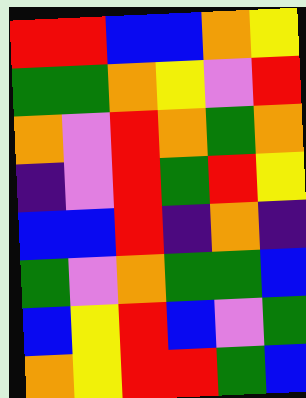[["red", "red", "blue", "blue", "orange", "yellow"], ["green", "green", "orange", "yellow", "violet", "red"], ["orange", "violet", "red", "orange", "green", "orange"], ["indigo", "violet", "red", "green", "red", "yellow"], ["blue", "blue", "red", "indigo", "orange", "indigo"], ["green", "violet", "orange", "green", "green", "blue"], ["blue", "yellow", "red", "blue", "violet", "green"], ["orange", "yellow", "red", "red", "green", "blue"]]